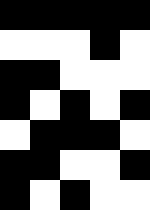[["black", "black", "black", "black", "black"], ["white", "white", "white", "black", "white"], ["black", "black", "white", "white", "white"], ["black", "white", "black", "white", "black"], ["white", "black", "black", "black", "white"], ["black", "black", "white", "white", "black"], ["black", "white", "black", "white", "white"]]